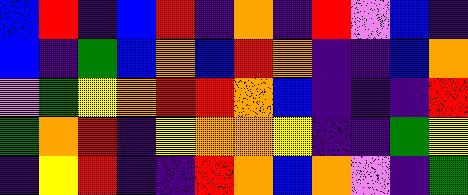[["blue", "red", "indigo", "blue", "red", "indigo", "orange", "indigo", "red", "violet", "blue", "indigo"], ["blue", "indigo", "green", "blue", "orange", "blue", "red", "orange", "indigo", "indigo", "blue", "orange"], ["violet", "green", "yellow", "orange", "red", "red", "orange", "blue", "indigo", "indigo", "indigo", "red"], ["green", "orange", "red", "indigo", "yellow", "orange", "orange", "yellow", "indigo", "indigo", "green", "yellow"], ["indigo", "yellow", "red", "indigo", "indigo", "red", "orange", "blue", "orange", "violet", "indigo", "green"]]